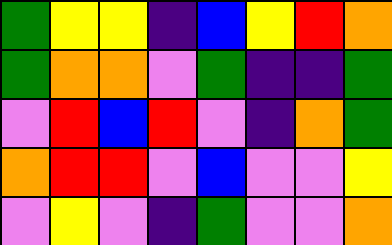[["green", "yellow", "yellow", "indigo", "blue", "yellow", "red", "orange"], ["green", "orange", "orange", "violet", "green", "indigo", "indigo", "green"], ["violet", "red", "blue", "red", "violet", "indigo", "orange", "green"], ["orange", "red", "red", "violet", "blue", "violet", "violet", "yellow"], ["violet", "yellow", "violet", "indigo", "green", "violet", "violet", "orange"]]